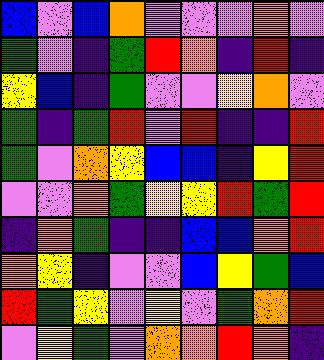[["blue", "violet", "blue", "orange", "violet", "violet", "violet", "orange", "violet"], ["green", "violet", "indigo", "green", "red", "orange", "indigo", "red", "indigo"], ["yellow", "blue", "indigo", "green", "violet", "violet", "yellow", "orange", "violet"], ["green", "indigo", "green", "red", "violet", "red", "indigo", "indigo", "red"], ["green", "violet", "orange", "yellow", "blue", "blue", "indigo", "yellow", "red"], ["violet", "violet", "orange", "green", "yellow", "yellow", "red", "green", "red"], ["indigo", "orange", "green", "indigo", "indigo", "blue", "blue", "orange", "red"], ["orange", "yellow", "indigo", "violet", "violet", "blue", "yellow", "green", "blue"], ["red", "green", "yellow", "violet", "yellow", "violet", "green", "orange", "red"], ["violet", "yellow", "green", "violet", "orange", "orange", "red", "orange", "indigo"]]